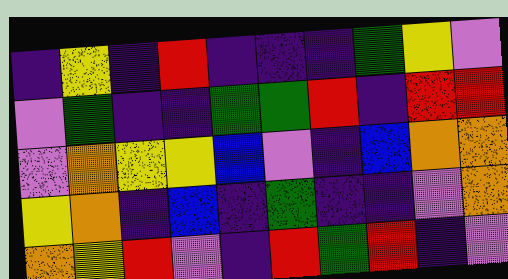[["indigo", "yellow", "indigo", "red", "indigo", "indigo", "indigo", "green", "yellow", "violet"], ["violet", "green", "indigo", "indigo", "green", "green", "red", "indigo", "red", "red"], ["violet", "orange", "yellow", "yellow", "blue", "violet", "indigo", "blue", "orange", "orange"], ["yellow", "orange", "indigo", "blue", "indigo", "green", "indigo", "indigo", "violet", "orange"], ["orange", "yellow", "red", "violet", "indigo", "red", "green", "red", "indigo", "violet"]]